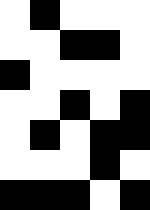[["white", "black", "white", "white", "white"], ["white", "white", "black", "black", "white"], ["black", "white", "white", "white", "white"], ["white", "white", "black", "white", "black"], ["white", "black", "white", "black", "black"], ["white", "white", "white", "black", "white"], ["black", "black", "black", "white", "black"]]